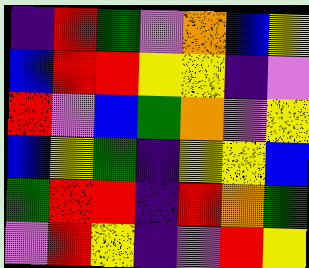[["indigo", "red", "green", "violet", "orange", "blue", "yellow"], ["blue", "red", "red", "yellow", "yellow", "indigo", "violet"], ["red", "violet", "blue", "green", "orange", "violet", "yellow"], ["blue", "yellow", "green", "indigo", "yellow", "yellow", "blue"], ["green", "red", "red", "indigo", "red", "orange", "green"], ["violet", "red", "yellow", "indigo", "violet", "red", "yellow"]]